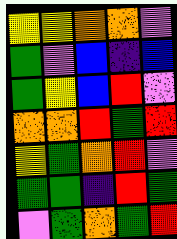[["yellow", "yellow", "orange", "orange", "violet"], ["green", "violet", "blue", "indigo", "blue"], ["green", "yellow", "blue", "red", "violet"], ["orange", "orange", "red", "green", "red"], ["yellow", "green", "orange", "red", "violet"], ["green", "green", "indigo", "red", "green"], ["violet", "green", "orange", "green", "red"]]